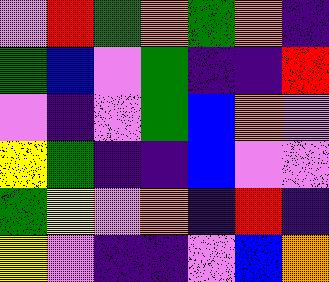[["violet", "red", "green", "orange", "green", "orange", "indigo"], ["green", "blue", "violet", "green", "indigo", "indigo", "red"], ["violet", "indigo", "violet", "green", "blue", "orange", "violet"], ["yellow", "green", "indigo", "indigo", "blue", "violet", "violet"], ["green", "yellow", "violet", "orange", "indigo", "red", "indigo"], ["yellow", "violet", "indigo", "indigo", "violet", "blue", "orange"]]